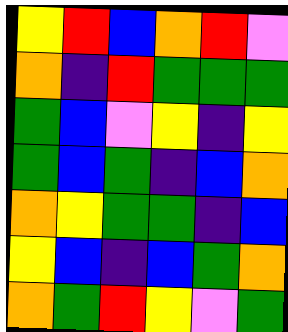[["yellow", "red", "blue", "orange", "red", "violet"], ["orange", "indigo", "red", "green", "green", "green"], ["green", "blue", "violet", "yellow", "indigo", "yellow"], ["green", "blue", "green", "indigo", "blue", "orange"], ["orange", "yellow", "green", "green", "indigo", "blue"], ["yellow", "blue", "indigo", "blue", "green", "orange"], ["orange", "green", "red", "yellow", "violet", "green"]]